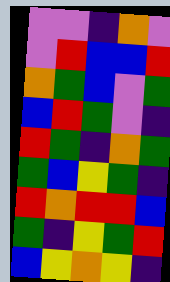[["violet", "violet", "indigo", "orange", "violet"], ["violet", "red", "blue", "blue", "red"], ["orange", "green", "blue", "violet", "green"], ["blue", "red", "green", "violet", "indigo"], ["red", "green", "indigo", "orange", "green"], ["green", "blue", "yellow", "green", "indigo"], ["red", "orange", "red", "red", "blue"], ["green", "indigo", "yellow", "green", "red"], ["blue", "yellow", "orange", "yellow", "indigo"]]